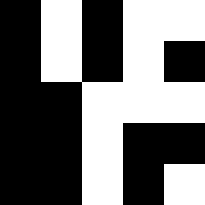[["black", "white", "black", "white", "white"], ["black", "white", "black", "white", "black"], ["black", "black", "white", "white", "white"], ["black", "black", "white", "black", "black"], ["black", "black", "white", "black", "white"]]